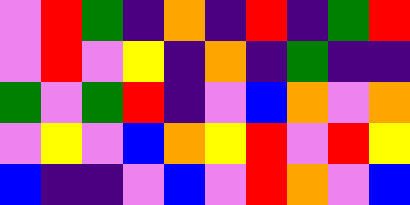[["violet", "red", "green", "indigo", "orange", "indigo", "red", "indigo", "green", "red"], ["violet", "red", "violet", "yellow", "indigo", "orange", "indigo", "green", "indigo", "indigo"], ["green", "violet", "green", "red", "indigo", "violet", "blue", "orange", "violet", "orange"], ["violet", "yellow", "violet", "blue", "orange", "yellow", "red", "violet", "red", "yellow"], ["blue", "indigo", "indigo", "violet", "blue", "violet", "red", "orange", "violet", "blue"]]